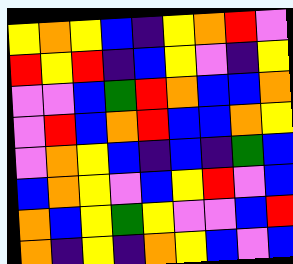[["yellow", "orange", "yellow", "blue", "indigo", "yellow", "orange", "red", "violet"], ["red", "yellow", "red", "indigo", "blue", "yellow", "violet", "indigo", "yellow"], ["violet", "violet", "blue", "green", "red", "orange", "blue", "blue", "orange"], ["violet", "red", "blue", "orange", "red", "blue", "blue", "orange", "yellow"], ["violet", "orange", "yellow", "blue", "indigo", "blue", "indigo", "green", "blue"], ["blue", "orange", "yellow", "violet", "blue", "yellow", "red", "violet", "blue"], ["orange", "blue", "yellow", "green", "yellow", "violet", "violet", "blue", "red"], ["orange", "indigo", "yellow", "indigo", "orange", "yellow", "blue", "violet", "blue"]]